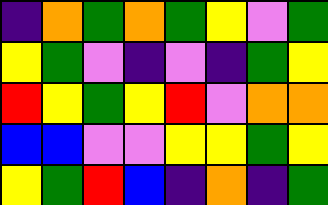[["indigo", "orange", "green", "orange", "green", "yellow", "violet", "green"], ["yellow", "green", "violet", "indigo", "violet", "indigo", "green", "yellow"], ["red", "yellow", "green", "yellow", "red", "violet", "orange", "orange"], ["blue", "blue", "violet", "violet", "yellow", "yellow", "green", "yellow"], ["yellow", "green", "red", "blue", "indigo", "orange", "indigo", "green"]]